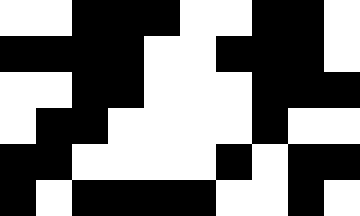[["white", "white", "black", "black", "black", "white", "white", "black", "black", "white"], ["black", "black", "black", "black", "white", "white", "black", "black", "black", "white"], ["white", "white", "black", "black", "white", "white", "white", "black", "black", "black"], ["white", "black", "black", "white", "white", "white", "white", "black", "white", "white"], ["black", "black", "white", "white", "white", "white", "black", "white", "black", "black"], ["black", "white", "black", "black", "black", "black", "white", "white", "black", "white"]]